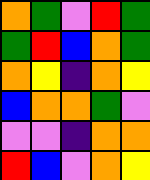[["orange", "green", "violet", "red", "green"], ["green", "red", "blue", "orange", "green"], ["orange", "yellow", "indigo", "orange", "yellow"], ["blue", "orange", "orange", "green", "violet"], ["violet", "violet", "indigo", "orange", "orange"], ["red", "blue", "violet", "orange", "yellow"]]